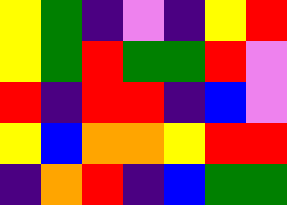[["yellow", "green", "indigo", "violet", "indigo", "yellow", "red"], ["yellow", "green", "red", "green", "green", "red", "violet"], ["red", "indigo", "red", "red", "indigo", "blue", "violet"], ["yellow", "blue", "orange", "orange", "yellow", "red", "red"], ["indigo", "orange", "red", "indigo", "blue", "green", "green"]]